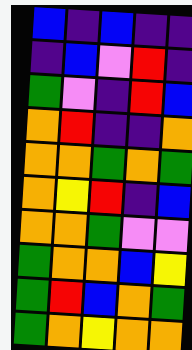[["blue", "indigo", "blue", "indigo", "indigo"], ["indigo", "blue", "violet", "red", "indigo"], ["green", "violet", "indigo", "red", "blue"], ["orange", "red", "indigo", "indigo", "orange"], ["orange", "orange", "green", "orange", "green"], ["orange", "yellow", "red", "indigo", "blue"], ["orange", "orange", "green", "violet", "violet"], ["green", "orange", "orange", "blue", "yellow"], ["green", "red", "blue", "orange", "green"], ["green", "orange", "yellow", "orange", "orange"]]